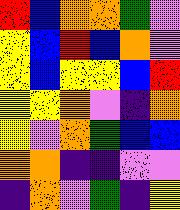[["red", "blue", "orange", "orange", "green", "violet"], ["yellow", "blue", "red", "blue", "orange", "violet"], ["yellow", "blue", "yellow", "yellow", "blue", "red"], ["yellow", "yellow", "orange", "violet", "indigo", "orange"], ["yellow", "violet", "orange", "green", "blue", "blue"], ["orange", "orange", "indigo", "indigo", "violet", "violet"], ["indigo", "orange", "violet", "green", "indigo", "yellow"]]